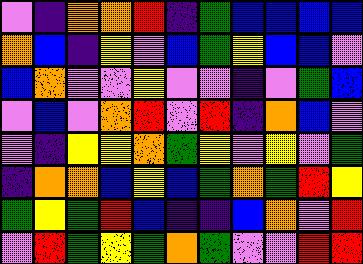[["violet", "indigo", "orange", "orange", "red", "indigo", "green", "blue", "blue", "blue", "blue"], ["orange", "blue", "indigo", "yellow", "violet", "blue", "green", "yellow", "blue", "blue", "violet"], ["blue", "orange", "violet", "violet", "yellow", "violet", "violet", "indigo", "violet", "green", "blue"], ["violet", "blue", "violet", "orange", "red", "violet", "red", "indigo", "orange", "blue", "violet"], ["violet", "indigo", "yellow", "yellow", "orange", "green", "yellow", "violet", "yellow", "violet", "green"], ["indigo", "orange", "orange", "blue", "yellow", "blue", "green", "orange", "green", "red", "yellow"], ["green", "yellow", "green", "red", "blue", "indigo", "indigo", "blue", "orange", "violet", "red"], ["violet", "red", "green", "yellow", "green", "orange", "green", "violet", "violet", "red", "red"]]